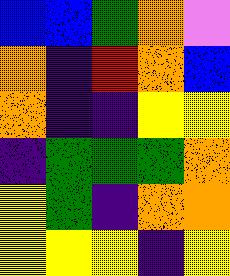[["blue", "blue", "green", "orange", "violet"], ["orange", "indigo", "red", "orange", "blue"], ["orange", "indigo", "indigo", "yellow", "yellow"], ["indigo", "green", "green", "green", "orange"], ["yellow", "green", "indigo", "orange", "orange"], ["yellow", "yellow", "yellow", "indigo", "yellow"]]